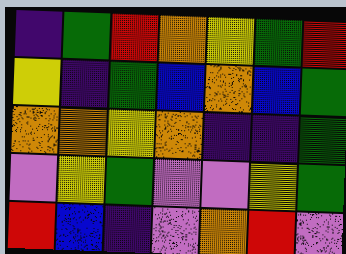[["indigo", "green", "red", "orange", "yellow", "green", "red"], ["yellow", "indigo", "green", "blue", "orange", "blue", "green"], ["orange", "orange", "yellow", "orange", "indigo", "indigo", "green"], ["violet", "yellow", "green", "violet", "violet", "yellow", "green"], ["red", "blue", "indigo", "violet", "orange", "red", "violet"]]